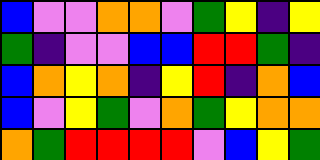[["blue", "violet", "violet", "orange", "orange", "violet", "green", "yellow", "indigo", "yellow"], ["green", "indigo", "violet", "violet", "blue", "blue", "red", "red", "green", "indigo"], ["blue", "orange", "yellow", "orange", "indigo", "yellow", "red", "indigo", "orange", "blue"], ["blue", "violet", "yellow", "green", "violet", "orange", "green", "yellow", "orange", "orange"], ["orange", "green", "red", "red", "red", "red", "violet", "blue", "yellow", "green"]]